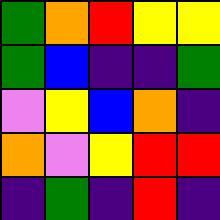[["green", "orange", "red", "yellow", "yellow"], ["green", "blue", "indigo", "indigo", "green"], ["violet", "yellow", "blue", "orange", "indigo"], ["orange", "violet", "yellow", "red", "red"], ["indigo", "green", "indigo", "red", "indigo"]]